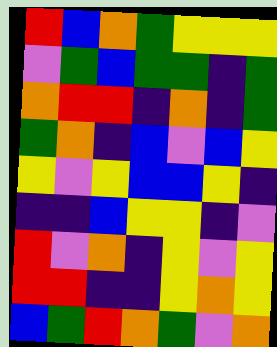[["red", "blue", "orange", "green", "yellow", "yellow", "yellow"], ["violet", "green", "blue", "green", "green", "indigo", "green"], ["orange", "red", "red", "indigo", "orange", "indigo", "green"], ["green", "orange", "indigo", "blue", "violet", "blue", "yellow"], ["yellow", "violet", "yellow", "blue", "blue", "yellow", "indigo"], ["indigo", "indigo", "blue", "yellow", "yellow", "indigo", "violet"], ["red", "violet", "orange", "indigo", "yellow", "violet", "yellow"], ["red", "red", "indigo", "indigo", "yellow", "orange", "yellow"], ["blue", "green", "red", "orange", "green", "violet", "orange"]]